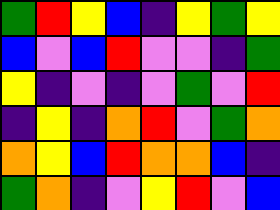[["green", "red", "yellow", "blue", "indigo", "yellow", "green", "yellow"], ["blue", "violet", "blue", "red", "violet", "violet", "indigo", "green"], ["yellow", "indigo", "violet", "indigo", "violet", "green", "violet", "red"], ["indigo", "yellow", "indigo", "orange", "red", "violet", "green", "orange"], ["orange", "yellow", "blue", "red", "orange", "orange", "blue", "indigo"], ["green", "orange", "indigo", "violet", "yellow", "red", "violet", "blue"]]